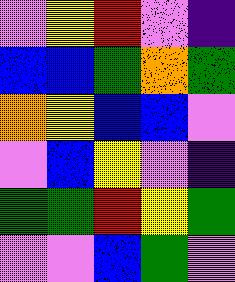[["violet", "yellow", "red", "violet", "indigo"], ["blue", "blue", "green", "orange", "green"], ["orange", "yellow", "blue", "blue", "violet"], ["violet", "blue", "yellow", "violet", "indigo"], ["green", "green", "red", "yellow", "green"], ["violet", "violet", "blue", "green", "violet"]]